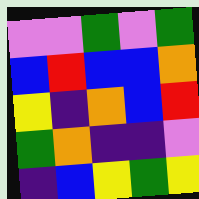[["violet", "violet", "green", "violet", "green"], ["blue", "red", "blue", "blue", "orange"], ["yellow", "indigo", "orange", "blue", "red"], ["green", "orange", "indigo", "indigo", "violet"], ["indigo", "blue", "yellow", "green", "yellow"]]